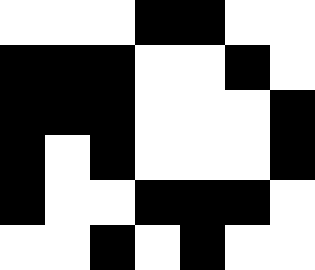[["white", "white", "white", "black", "black", "white", "white"], ["black", "black", "black", "white", "white", "black", "white"], ["black", "black", "black", "white", "white", "white", "black"], ["black", "white", "black", "white", "white", "white", "black"], ["black", "white", "white", "black", "black", "black", "white"], ["white", "white", "black", "white", "black", "white", "white"]]